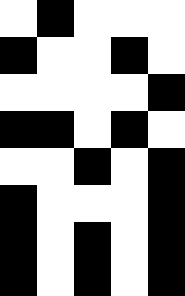[["white", "black", "white", "white", "white"], ["black", "white", "white", "black", "white"], ["white", "white", "white", "white", "black"], ["black", "black", "white", "black", "white"], ["white", "white", "black", "white", "black"], ["black", "white", "white", "white", "black"], ["black", "white", "black", "white", "black"], ["black", "white", "black", "white", "black"]]